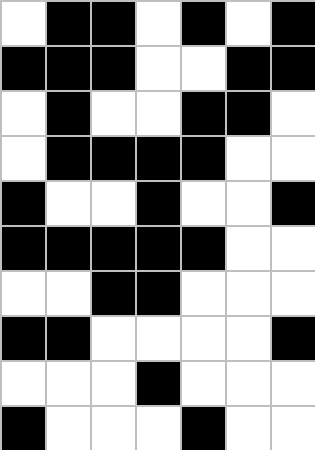[["white", "black", "black", "white", "black", "white", "black"], ["black", "black", "black", "white", "white", "black", "black"], ["white", "black", "white", "white", "black", "black", "white"], ["white", "black", "black", "black", "black", "white", "white"], ["black", "white", "white", "black", "white", "white", "black"], ["black", "black", "black", "black", "black", "white", "white"], ["white", "white", "black", "black", "white", "white", "white"], ["black", "black", "white", "white", "white", "white", "black"], ["white", "white", "white", "black", "white", "white", "white"], ["black", "white", "white", "white", "black", "white", "white"]]